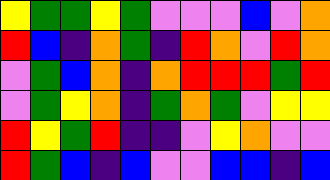[["yellow", "green", "green", "yellow", "green", "violet", "violet", "violet", "blue", "violet", "orange"], ["red", "blue", "indigo", "orange", "green", "indigo", "red", "orange", "violet", "red", "orange"], ["violet", "green", "blue", "orange", "indigo", "orange", "red", "red", "red", "green", "red"], ["violet", "green", "yellow", "orange", "indigo", "green", "orange", "green", "violet", "yellow", "yellow"], ["red", "yellow", "green", "red", "indigo", "indigo", "violet", "yellow", "orange", "violet", "violet"], ["red", "green", "blue", "indigo", "blue", "violet", "violet", "blue", "blue", "indigo", "blue"]]